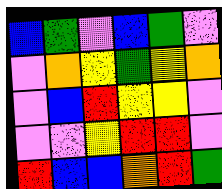[["blue", "green", "violet", "blue", "green", "violet"], ["violet", "orange", "yellow", "green", "yellow", "orange"], ["violet", "blue", "red", "yellow", "yellow", "violet"], ["violet", "violet", "yellow", "red", "red", "violet"], ["red", "blue", "blue", "orange", "red", "green"]]